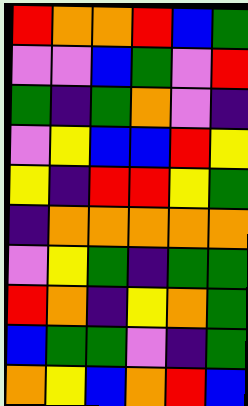[["red", "orange", "orange", "red", "blue", "green"], ["violet", "violet", "blue", "green", "violet", "red"], ["green", "indigo", "green", "orange", "violet", "indigo"], ["violet", "yellow", "blue", "blue", "red", "yellow"], ["yellow", "indigo", "red", "red", "yellow", "green"], ["indigo", "orange", "orange", "orange", "orange", "orange"], ["violet", "yellow", "green", "indigo", "green", "green"], ["red", "orange", "indigo", "yellow", "orange", "green"], ["blue", "green", "green", "violet", "indigo", "green"], ["orange", "yellow", "blue", "orange", "red", "blue"]]